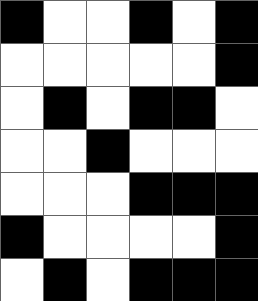[["black", "white", "white", "black", "white", "black"], ["white", "white", "white", "white", "white", "black"], ["white", "black", "white", "black", "black", "white"], ["white", "white", "black", "white", "white", "white"], ["white", "white", "white", "black", "black", "black"], ["black", "white", "white", "white", "white", "black"], ["white", "black", "white", "black", "black", "black"]]